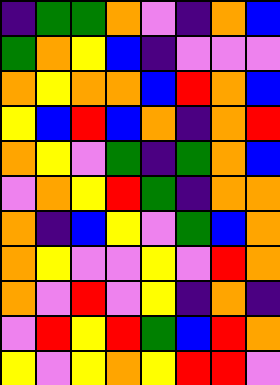[["indigo", "green", "green", "orange", "violet", "indigo", "orange", "blue"], ["green", "orange", "yellow", "blue", "indigo", "violet", "violet", "violet"], ["orange", "yellow", "orange", "orange", "blue", "red", "orange", "blue"], ["yellow", "blue", "red", "blue", "orange", "indigo", "orange", "red"], ["orange", "yellow", "violet", "green", "indigo", "green", "orange", "blue"], ["violet", "orange", "yellow", "red", "green", "indigo", "orange", "orange"], ["orange", "indigo", "blue", "yellow", "violet", "green", "blue", "orange"], ["orange", "yellow", "violet", "violet", "yellow", "violet", "red", "orange"], ["orange", "violet", "red", "violet", "yellow", "indigo", "orange", "indigo"], ["violet", "red", "yellow", "red", "green", "blue", "red", "orange"], ["yellow", "violet", "yellow", "orange", "yellow", "red", "red", "violet"]]